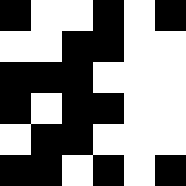[["black", "white", "white", "black", "white", "black"], ["white", "white", "black", "black", "white", "white"], ["black", "black", "black", "white", "white", "white"], ["black", "white", "black", "black", "white", "white"], ["white", "black", "black", "white", "white", "white"], ["black", "black", "white", "black", "white", "black"]]